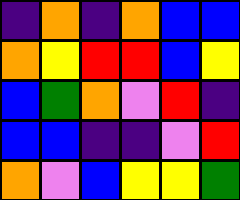[["indigo", "orange", "indigo", "orange", "blue", "blue"], ["orange", "yellow", "red", "red", "blue", "yellow"], ["blue", "green", "orange", "violet", "red", "indigo"], ["blue", "blue", "indigo", "indigo", "violet", "red"], ["orange", "violet", "blue", "yellow", "yellow", "green"]]